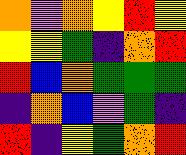[["orange", "violet", "orange", "yellow", "red", "yellow"], ["yellow", "yellow", "green", "indigo", "orange", "red"], ["red", "blue", "orange", "green", "green", "green"], ["indigo", "orange", "blue", "violet", "green", "indigo"], ["red", "indigo", "yellow", "green", "orange", "red"]]